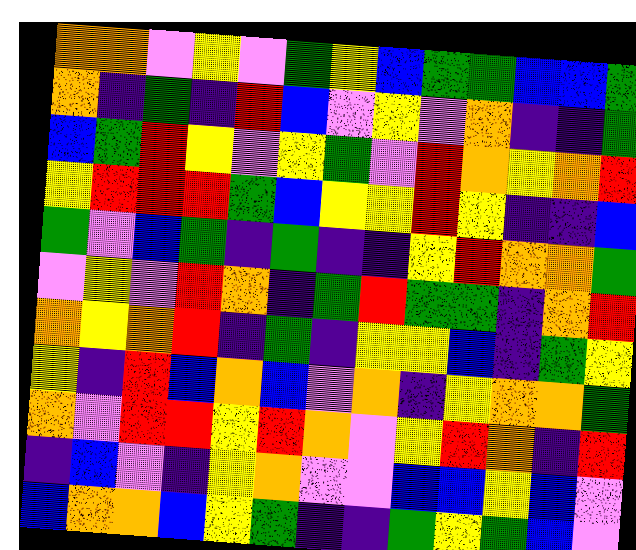[["orange", "orange", "violet", "yellow", "violet", "green", "yellow", "blue", "green", "green", "blue", "blue", "green"], ["orange", "indigo", "green", "indigo", "red", "blue", "violet", "yellow", "violet", "orange", "indigo", "indigo", "green"], ["blue", "green", "red", "yellow", "violet", "yellow", "green", "violet", "red", "orange", "yellow", "orange", "red"], ["yellow", "red", "red", "red", "green", "blue", "yellow", "yellow", "red", "yellow", "indigo", "indigo", "blue"], ["green", "violet", "blue", "green", "indigo", "green", "indigo", "indigo", "yellow", "red", "orange", "orange", "green"], ["violet", "yellow", "violet", "red", "orange", "indigo", "green", "red", "green", "green", "indigo", "orange", "red"], ["orange", "yellow", "orange", "red", "indigo", "green", "indigo", "yellow", "yellow", "blue", "indigo", "green", "yellow"], ["yellow", "indigo", "red", "blue", "orange", "blue", "violet", "orange", "indigo", "yellow", "orange", "orange", "green"], ["orange", "violet", "red", "red", "yellow", "red", "orange", "violet", "yellow", "red", "orange", "indigo", "red"], ["indigo", "blue", "violet", "indigo", "yellow", "orange", "violet", "violet", "blue", "blue", "yellow", "blue", "violet"], ["blue", "orange", "orange", "blue", "yellow", "green", "indigo", "indigo", "green", "yellow", "green", "blue", "violet"]]